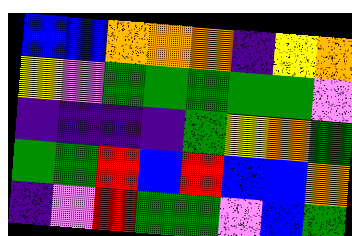[["blue", "blue", "orange", "orange", "orange", "indigo", "yellow", "orange"], ["yellow", "violet", "green", "green", "green", "green", "green", "violet"], ["indigo", "indigo", "indigo", "indigo", "green", "yellow", "orange", "green"], ["green", "green", "red", "blue", "red", "blue", "blue", "orange"], ["indigo", "violet", "red", "green", "green", "violet", "blue", "green"]]